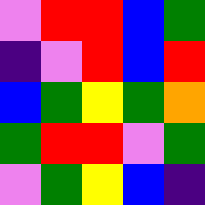[["violet", "red", "red", "blue", "green"], ["indigo", "violet", "red", "blue", "red"], ["blue", "green", "yellow", "green", "orange"], ["green", "red", "red", "violet", "green"], ["violet", "green", "yellow", "blue", "indigo"]]